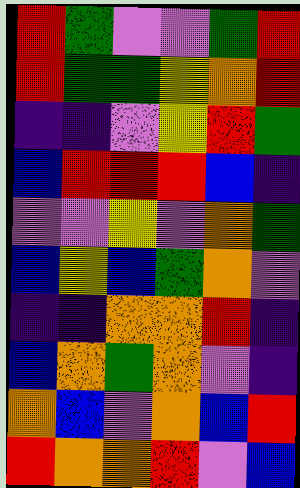[["red", "green", "violet", "violet", "green", "red"], ["red", "green", "green", "yellow", "orange", "red"], ["indigo", "indigo", "violet", "yellow", "red", "green"], ["blue", "red", "red", "red", "blue", "indigo"], ["violet", "violet", "yellow", "violet", "orange", "green"], ["blue", "yellow", "blue", "green", "orange", "violet"], ["indigo", "indigo", "orange", "orange", "red", "indigo"], ["blue", "orange", "green", "orange", "violet", "indigo"], ["orange", "blue", "violet", "orange", "blue", "red"], ["red", "orange", "orange", "red", "violet", "blue"]]